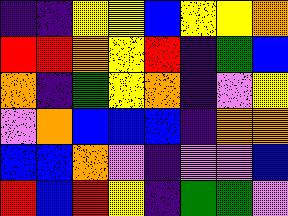[["indigo", "indigo", "yellow", "yellow", "blue", "yellow", "yellow", "orange"], ["red", "red", "orange", "yellow", "red", "indigo", "green", "blue"], ["orange", "indigo", "green", "yellow", "orange", "indigo", "violet", "yellow"], ["violet", "orange", "blue", "blue", "blue", "indigo", "orange", "orange"], ["blue", "blue", "orange", "violet", "indigo", "violet", "violet", "blue"], ["red", "blue", "red", "yellow", "indigo", "green", "green", "violet"]]